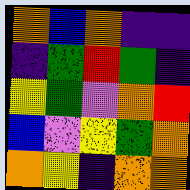[["orange", "blue", "orange", "indigo", "indigo"], ["indigo", "green", "red", "green", "indigo"], ["yellow", "green", "violet", "orange", "red"], ["blue", "violet", "yellow", "green", "orange"], ["orange", "yellow", "indigo", "orange", "orange"]]